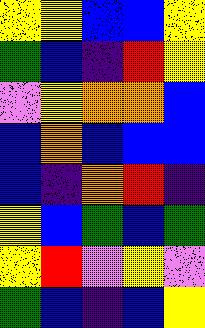[["yellow", "yellow", "blue", "blue", "yellow"], ["green", "blue", "indigo", "red", "yellow"], ["violet", "yellow", "orange", "orange", "blue"], ["blue", "orange", "blue", "blue", "blue"], ["blue", "indigo", "orange", "red", "indigo"], ["yellow", "blue", "green", "blue", "green"], ["yellow", "red", "violet", "yellow", "violet"], ["green", "blue", "indigo", "blue", "yellow"]]